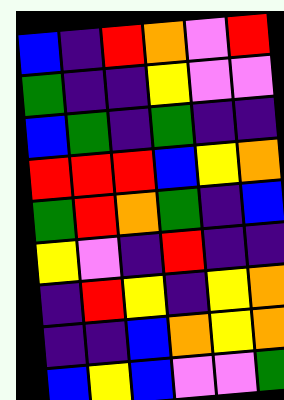[["blue", "indigo", "red", "orange", "violet", "red"], ["green", "indigo", "indigo", "yellow", "violet", "violet"], ["blue", "green", "indigo", "green", "indigo", "indigo"], ["red", "red", "red", "blue", "yellow", "orange"], ["green", "red", "orange", "green", "indigo", "blue"], ["yellow", "violet", "indigo", "red", "indigo", "indigo"], ["indigo", "red", "yellow", "indigo", "yellow", "orange"], ["indigo", "indigo", "blue", "orange", "yellow", "orange"], ["blue", "yellow", "blue", "violet", "violet", "green"]]